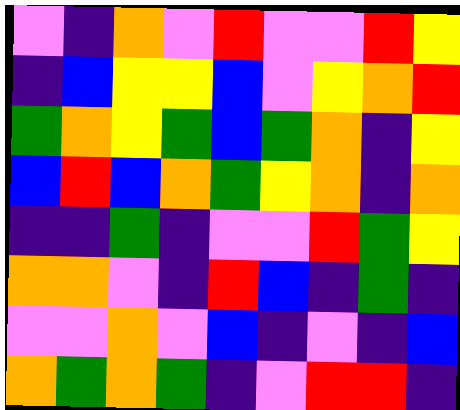[["violet", "indigo", "orange", "violet", "red", "violet", "violet", "red", "yellow"], ["indigo", "blue", "yellow", "yellow", "blue", "violet", "yellow", "orange", "red"], ["green", "orange", "yellow", "green", "blue", "green", "orange", "indigo", "yellow"], ["blue", "red", "blue", "orange", "green", "yellow", "orange", "indigo", "orange"], ["indigo", "indigo", "green", "indigo", "violet", "violet", "red", "green", "yellow"], ["orange", "orange", "violet", "indigo", "red", "blue", "indigo", "green", "indigo"], ["violet", "violet", "orange", "violet", "blue", "indigo", "violet", "indigo", "blue"], ["orange", "green", "orange", "green", "indigo", "violet", "red", "red", "indigo"]]